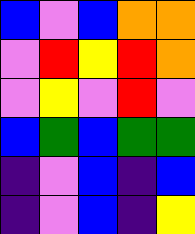[["blue", "violet", "blue", "orange", "orange"], ["violet", "red", "yellow", "red", "orange"], ["violet", "yellow", "violet", "red", "violet"], ["blue", "green", "blue", "green", "green"], ["indigo", "violet", "blue", "indigo", "blue"], ["indigo", "violet", "blue", "indigo", "yellow"]]